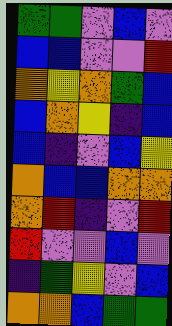[["green", "green", "violet", "blue", "violet"], ["blue", "blue", "violet", "violet", "red"], ["orange", "yellow", "orange", "green", "blue"], ["blue", "orange", "yellow", "indigo", "blue"], ["blue", "indigo", "violet", "blue", "yellow"], ["orange", "blue", "blue", "orange", "orange"], ["orange", "red", "indigo", "violet", "red"], ["red", "violet", "violet", "blue", "violet"], ["indigo", "green", "yellow", "violet", "blue"], ["orange", "orange", "blue", "green", "green"]]